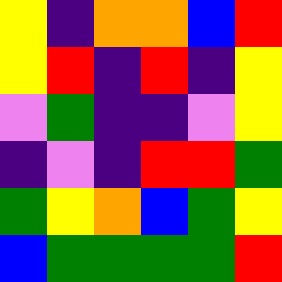[["yellow", "indigo", "orange", "orange", "blue", "red"], ["yellow", "red", "indigo", "red", "indigo", "yellow"], ["violet", "green", "indigo", "indigo", "violet", "yellow"], ["indigo", "violet", "indigo", "red", "red", "green"], ["green", "yellow", "orange", "blue", "green", "yellow"], ["blue", "green", "green", "green", "green", "red"]]